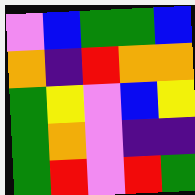[["violet", "blue", "green", "green", "blue"], ["orange", "indigo", "red", "orange", "orange"], ["green", "yellow", "violet", "blue", "yellow"], ["green", "orange", "violet", "indigo", "indigo"], ["green", "red", "violet", "red", "green"]]